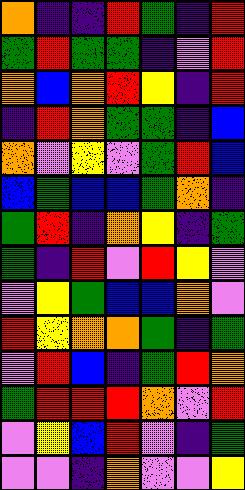[["orange", "indigo", "indigo", "red", "green", "indigo", "red"], ["green", "red", "green", "green", "indigo", "violet", "red"], ["orange", "blue", "orange", "red", "yellow", "indigo", "red"], ["indigo", "red", "orange", "green", "green", "indigo", "blue"], ["orange", "violet", "yellow", "violet", "green", "red", "blue"], ["blue", "green", "blue", "blue", "green", "orange", "indigo"], ["green", "red", "indigo", "orange", "yellow", "indigo", "green"], ["green", "indigo", "red", "violet", "red", "yellow", "violet"], ["violet", "yellow", "green", "blue", "blue", "orange", "violet"], ["red", "yellow", "orange", "orange", "green", "indigo", "green"], ["violet", "red", "blue", "indigo", "green", "red", "orange"], ["green", "red", "red", "red", "orange", "violet", "red"], ["violet", "yellow", "blue", "red", "violet", "indigo", "green"], ["violet", "violet", "indigo", "orange", "violet", "violet", "yellow"]]